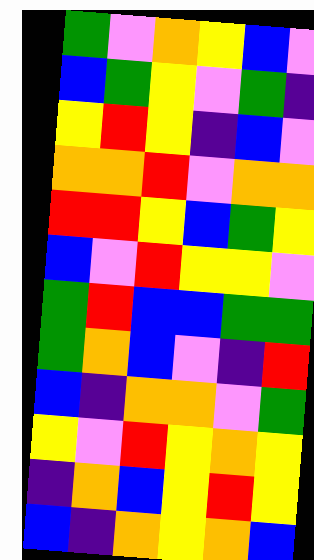[["green", "violet", "orange", "yellow", "blue", "violet"], ["blue", "green", "yellow", "violet", "green", "indigo"], ["yellow", "red", "yellow", "indigo", "blue", "violet"], ["orange", "orange", "red", "violet", "orange", "orange"], ["red", "red", "yellow", "blue", "green", "yellow"], ["blue", "violet", "red", "yellow", "yellow", "violet"], ["green", "red", "blue", "blue", "green", "green"], ["green", "orange", "blue", "violet", "indigo", "red"], ["blue", "indigo", "orange", "orange", "violet", "green"], ["yellow", "violet", "red", "yellow", "orange", "yellow"], ["indigo", "orange", "blue", "yellow", "red", "yellow"], ["blue", "indigo", "orange", "yellow", "orange", "blue"]]